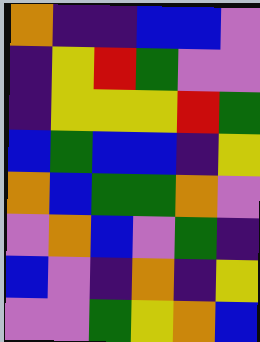[["orange", "indigo", "indigo", "blue", "blue", "violet"], ["indigo", "yellow", "red", "green", "violet", "violet"], ["indigo", "yellow", "yellow", "yellow", "red", "green"], ["blue", "green", "blue", "blue", "indigo", "yellow"], ["orange", "blue", "green", "green", "orange", "violet"], ["violet", "orange", "blue", "violet", "green", "indigo"], ["blue", "violet", "indigo", "orange", "indigo", "yellow"], ["violet", "violet", "green", "yellow", "orange", "blue"]]